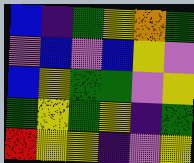[["blue", "indigo", "green", "yellow", "orange", "green"], ["violet", "blue", "violet", "blue", "yellow", "violet"], ["blue", "yellow", "green", "green", "violet", "yellow"], ["green", "yellow", "green", "yellow", "indigo", "green"], ["red", "yellow", "yellow", "indigo", "violet", "yellow"]]